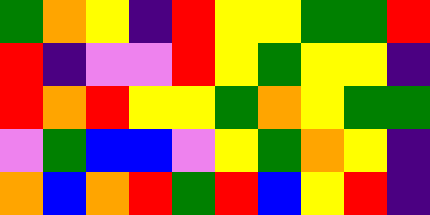[["green", "orange", "yellow", "indigo", "red", "yellow", "yellow", "green", "green", "red"], ["red", "indigo", "violet", "violet", "red", "yellow", "green", "yellow", "yellow", "indigo"], ["red", "orange", "red", "yellow", "yellow", "green", "orange", "yellow", "green", "green"], ["violet", "green", "blue", "blue", "violet", "yellow", "green", "orange", "yellow", "indigo"], ["orange", "blue", "orange", "red", "green", "red", "blue", "yellow", "red", "indigo"]]